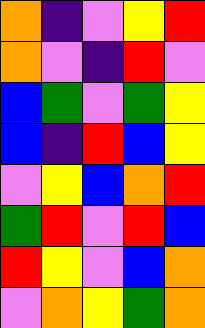[["orange", "indigo", "violet", "yellow", "red"], ["orange", "violet", "indigo", "red", "violet"], ["blue", "green", "violet", "green", "yellow"], ["blue", "indigo", "red", "blue", "yellow"], ["violet", "yellow", "blue", "orange", "red"], ["green", "red", "violet", "red", "blue"], ["red", "yellow", "violet", "blue", "orange"], ["violet", "orange", "yellow", "green", "orange"]]